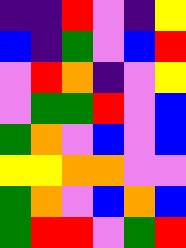[["indigo", "indigo", "red", "violet", "indigo", "yellow"], ["blue", "indigo", "green", "violet", "blue", "red"], ["violet", "red", "orange", "indigo", "violet", "yellow"], ["violet", "green", "green", "red", "violet", "blue"], ["green", "orange", "violet", "blue", "violet", "blue"], ["yellow", "yellow", "orange", "orange", "violet", "violet"], ["green", "orange", "violet", "blue", "orange", "blue"], ["green", "red", "red", "violet", "green", "red"]]